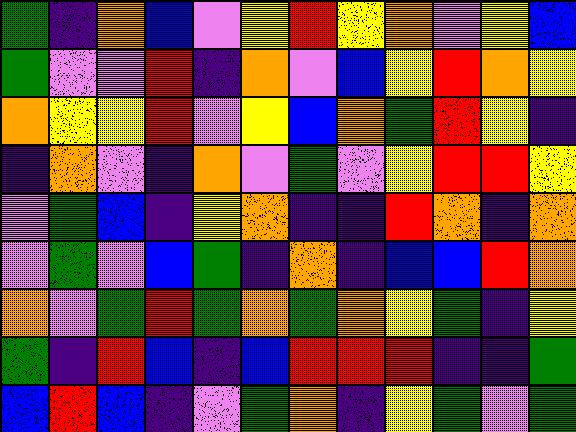[["green", "indigo", "orange", "blue", "violet", "yellow", "red", "yellow", "orange", "violet", "yellow", "blue"], ["green", "violet", "violet", "red", "indigo", "orange", "violet", "blue", "yellow", "red", "orange", "yellow"], ["orange", "yellow", "yellow", "red", "violet", "yellow", "blue", "orange", "green", "red", "yellow", "indigo"], ["indigo", "orange", "violet", "indigo", "orange", "violet", "green", "violet", "yellow", "red", "red", "yellow"], ["violet", "green", "blue", "indigo", "yellow", "orange", "indigo", "indigo", "red", "orange", "indigo", "orange"], ["violet", "green", "violet", "blue", "green", "indigo", "orange", "indigo", "blue", "blue", "red", "orange"], ["orange", "violet", "green", "red", "green", "orange", "green", "orange", "yellow", "green", "indigo", "yellow"], ["green", "indigo", "red", "blue", "indigo", "blue", "red", "red", "red", "indigo", "indigo", "green"], ["blue", "red", "blue", "indigo", "violet", "green", "orange", "indigo", "yellow", "green", "violet", "green"]]